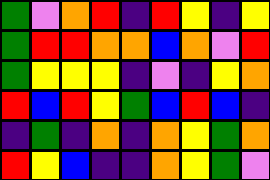[["green", "violet", "orange", "red", "indigo", "red", "yellow", "indigo", "yellow"], ["green", "red", "red", "orange", "orange", "blue", "orange", "violet", "red"], ["green", "yellow", "yellow", "yellow", "indigo", "violet", "indigo", "yellow", "orange"], ["red", "blue", "red", "yellow", "green", "blue", "red", "blue", "indigo"], ["indigo", "green", "indigo", "orange", "indigo", "orange", "yellow", "green", "orange"], ["red", "yellow", "blue", "indigo", "indigo", "orange", "yellow", "green", "violet"]]